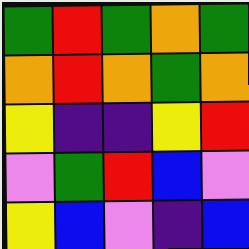[["green", "red", "green", "orange", "green"], ["orange", "red", "orange", "green", "orange"], ["yellow", "indigo", "indigo", "yellow", "red"], ["violet", "green", "red", "blue", "violet"], ["yellow", "blue", "violet", "indigo", "blue"]]